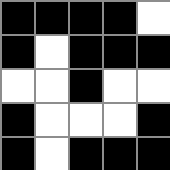[["black", "black", "black", "black", "white"], ["black", "white", "black", "black", "black"], ["white", "white", "black", "white", "white"], ["black", "white", "white", "white", "black"], ["black", "white", "black", "black", "black"]]